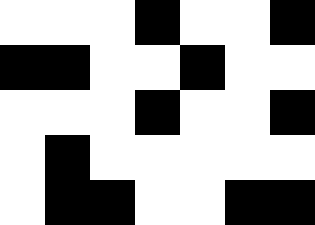[["white", "white", "white", "black", "white", "white", "black"], ["black", "black", "white", "white", "black", "white", "white"], ["white", "white", "white", "black", "white", "white", "black"], ["white", "black", "white", "white", "white", "white", "white"], ["white", "black", "black", "white", "white", "black", "black"]]